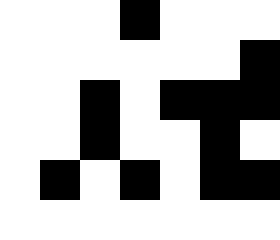[["white", "white", "white", "black", "white", "white", "white"], ["white", "white", "white", "white", "white", "white", "black"], ["white", "white", "black", "white", "black", "black", "black"], ["white", "white", "black", "white", "white", "black", "white"], ["white", "black", "white", "black", "white", "black", "black"], ["white", "white", "white", "white", "white", "white", "white"]]